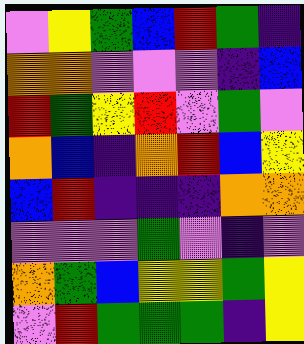[["violet", "yellow", "green", "blue", "red", "green", "indigo"], ["orange", "orange", "violet", "violet", "violet", "indigo", "blue"], ["red", "green", "yellow", "red", "violet", "green", "violet"], ["orange", "blue", "indigo", "orange", "red", "blue", "yellow"], ["blue", "red", "indigo", "indigo", "indigo", "orange", "orange"], ["violet", "violet", "violet", "green", "violet", "indigo", "violet"], ["orange", "green", "blue", "yellow", "yellow", "green", "yellow"], ["violet", "red", "green", "green", "green", "indigo", "yellow"]]